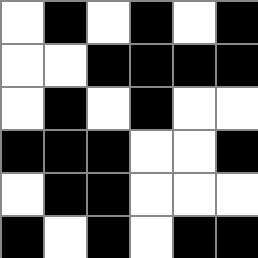[["white", "black", "white", "black", "white", "black"], ["white", "white", "black", "black", "black", "black"], ["white", "black", "white", "black", "white", "white"], ["black", "black", "black", "white", "white", "black"], ["white", "black", "black", "white", "white", "white"], ["black", "white", "black", "white", "black", "black"]]